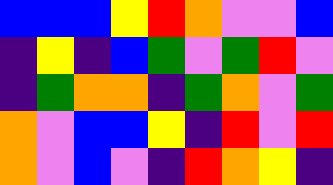[["blue", "blue", "blue", "yellow", "red", "orange", "violet", "violet", "blue"], ["indigo", "yellow", "indigo", "blue", "green", "violet", "green", "red", "violet"], ["indigo", "green", "orange", "orange", "indigo", "green", "orange", "violet", "green"], ["orange", "violet", "blue", "blue", "yellow", "indigo", "red", "violet", "red"], ["orange", "violet", "blue", "violet", "indigo", "red", "orange", "yellow", "indigo"]]